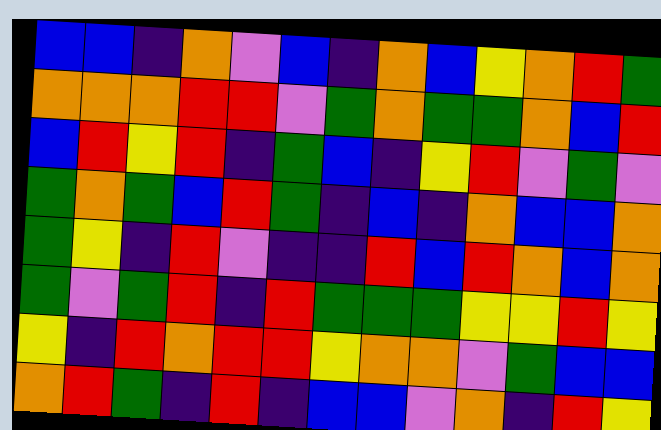[["blue", "blue", "indigo", "orange", "violet", "blue", "indigo", "orange", "blue", "yellow", "orange", "red", "green"], ["orange", "orange", "orange", "red", "red", "violet", "green", "orange", "green", "green", "orange", "blue", "red"], ["blue", "red", "yellow", "red", "indigo", "green", "blue", "indigo", "yellow", "red", "violet", "green", "violet"], ["green", "orange", "green", "blue", "red", "green", "indigo", "blue", "indigo", "orange", "blue", "blue", "orange"], ["green", "yellow", "indigo", "red", "violet", "indigo", "indigo", "red", "blue", "red", "orange", "blue", "orange"], ["green", "violet", "green", "red", "indigo", "red", "green", "green", "green", "yellow", "yellow", "red", "yellow"], ["yellow", "indigo", "red", "orange", "red", "red", "yellow", "orange", "orange", "violet", "green", "blue", "blue"], ["orange", "red", "green", "indigo", "red", "indigo", "blue", "blue", "violet", "orange", "indigo", "red", "yellow"]]